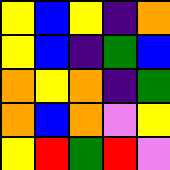[["yellow", "blue", "yellow", "indigo", "orange"], ["yellow", "blue", "indigo", "green", "blue"], ["orange", "yellow", "orange", "indigo", "green"], ["orange", "blue", "orange", "violet", "yellow"], ["yellow", "red", "green", "red", "violet"]]